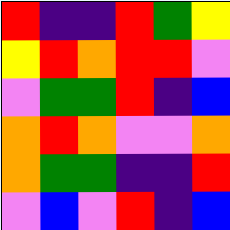[["red", "indigo", "indigo", "red", "green", "yellow"], ["yellow", "red", "orange", "red", "red", "violet"], ["violet", "green", "green", "red", "indigo", "blue"], ["orange", "red", "orange", "violet", "violet", "orange"], ["orange", "green", "green", "indigo", "indigo", "red"], ["violet", "blue", "violet", "red", "indigo", "blue"]]